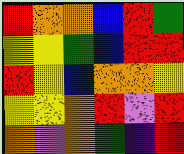[["red", "orange", "orange", "blue", "red", "green"], ["yellow", "yellow", "green", "blue", "red", "red"], ["red", "yellow", "blue", "orange", "orange", "yellow"], ["yellow", "yellow", "orange", "red", "violet", "red"], ["orange", "violet", "orange", "green", "indigo", "red"]]